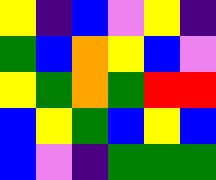[["yellow", "indigo", "blue", "violet", "yellow", "indigo"], ["green", "blue", "orange", "yellow", "blue", "violet"], ["yellow", "green", "orange", "green", "red", "red"], ["blue", "yellow", "green", "blue", "yellow", "blue"], ["blue", "violet", "indigo", "green", "green", "green"]]